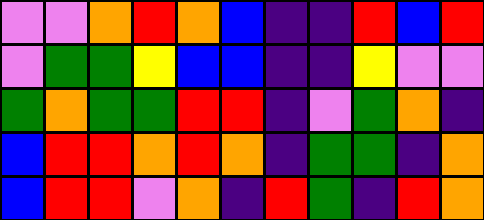[["violet", "violet", "orange", "red", "orange", "blue", "indigo", "indigo", "red", "blue", "red"], ["violet", "green", "green", "yellow", "blue", "blue", "indigo", "indigo", "yellow", "violet", "violet"], ["green", "orange", "green", "green", "red", "red", "indigo", "violet", "green", "orange", "indigo"], ["blue", "red", "red", "orange", "red", "orange", "indigo", "green", "green", "indigo", "orange"], ["blue", "red", "red", "violet", "orange", "indigo", "red", "green", "indigo", "red", "orange"]]